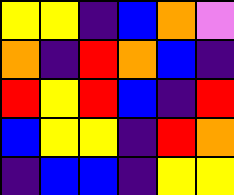[["yellow", "yellow", "indigo", "blue", "orange", "violet"], ["orange", "indigo", "red", "orange", "blue", "indigo"], ["red", "yellow", "red", "blue", "indigo", "red"], ["blue", "yellow", "yellow", "indigo", "red", "orange"], ["indigo", "blue", "blue", "indigo", "yellow", "yellow"]]